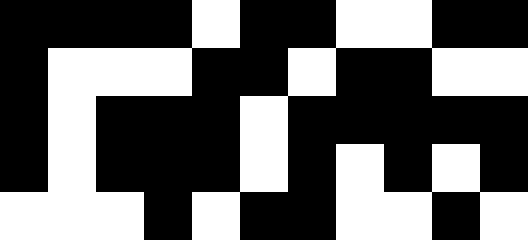[["black", "black", "black", "black", "white", "black", "black", "white", "white", "black", "black"], ["black", "white", "white", "white", "black", "black", "white", "black", "black", "white", "white"], ["black", "white", "black", "black", "black", "white", "black", "black", "black", "black", "black"], ["black", "white", "black", "black", "black", "white", "black", "white", "black", "white", "black"], ["white", "white", "white", "black", "white", "black", "black", "white", "white", "black", "white"]]